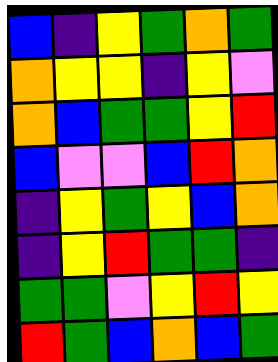[["blue", "indigo", "yellow", "green", "orange", "green"], ["orange", "yellow", "yellow", "indigo", "yellow", "violet"], ["orange", "blue", "green", "green", "yellow", "red"], ["blue", "violet", "violet", "blue", "red", "orange"], ["indigo", "yellow", "green", "yellow", "blue", "orange"], ["indigo", "yellow", "red", "green", "green", "indigo"], ["green", "green", "violet", "yellow", "red", "yellow"], ["red", "green", "blue", "orange", "blue", "green"]]